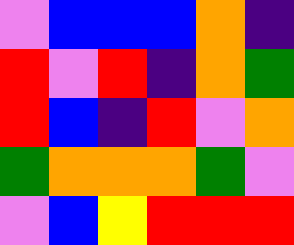[["violet", "blue", "blue", "blue", "orange", "indigo"], ["red", "violet", "red", "indigo", "orange", "green"], ["red", "blue", "indigo", "red", "violet", "orange"], ["green", "orange", "orange", "orange", "green", "violet"], ["violet", "blue", "yellow", "red", "red", "red"]]